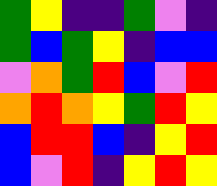[["green", "yellow", "indigo", "indigo", "green", "violet", "indigo"], ["green", "blue", "green", "yellow", "indigo", "blue", "blue"], ["violet", "orange", "green", "red", "blue", "violet", "red"], ["orange", "red", "orange", "yellow", "green", "red", "yellow"], ["blue", "red", "red", "blue", "indigo", "yellow", "red"], ["blue", "violet", "red", "indigo", "yellow", "red", "yellow"]]